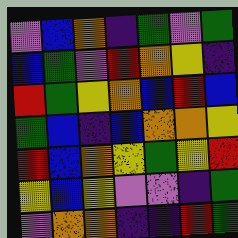[["violet", "blue", "orange", "indigo", "green", "violet", "green"], ["blue", "green", "violet", "red", "orange", "yellow", "indigo"], ["red", "green", "yellow", "orange", "blue", "red", "blue"], ["green", "blue", "indigo", "blue", "orange", "orange", "yellow"], ["red", "blue", "orange", "yellow", "green", "yellow", "red"], ["yellow", "blue", "yellow", "violet", "violet", "indigo", "green"], ["violet", "orange", "orange", "indigo", "indigo", "red", "green"]]